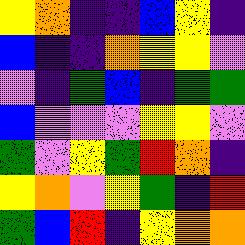[["yellow", "orange", "indigo", "indigo", "blue", "yellow", "indigo"], ["blue", "indigo", "indigo", "orange", "yellow", "yellow", "violet"], ["violet", "indigo", "green", "blue", "indigo", "green", "green"], ["blue", "violet", "violet", "violet", "yellow", "yellow", "violet"], ["green", "violet", "yellow", "green", "red", "orange", "indigo"], ["yellow", "orange", "violet", "yellow", "green", "indigo", "red"], ["green", "blue", "red", "indigo", "yellow", "orange", "orange"]]